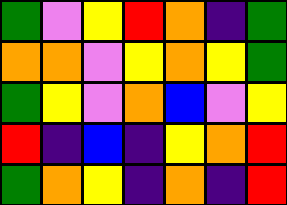[["green", "violet", "yellow", "red", "orange", "indigo", "green"], ["orange", "orange", "violet", "yellow", "orange", "yellow", "green"], ["green", "yellow", "violet", "orange", "blue", "violet", "yellow"], ["red", "indigo", "blue", "indigo", "yellow", "orange", "red"], ["green", "orange", "yellow", "indigo", "orange", "indigo", "red"]]